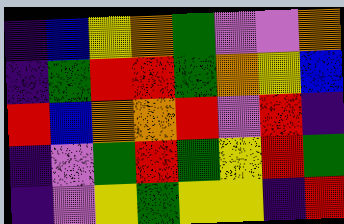[["indigo", "blue", "yellow", "orange", "green", "violet", "violet", "orange"], ["indigo", "green", "red", "red", "green", "orange", "yellow", "blue"], ["red", "blue", "orange", "orange", "red", "violet", "red", "indigo"], ["indigo", "violet", "green", "red", "green", "yellow", "red", "green"], ["indigo", "violet", "yellow", "green", "yellow", "yellow", "indigo", "red"]]